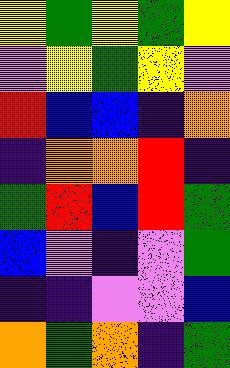[["yellow", "green", "yellow", "green", "yellow"], ["violet", "yellow", "green", "yellow", "violet"], ["red", "blue", "blue", "indigo", "orange"], ["indigo", "orange", "orange", "red", "indigo"], ["green", "red", "blue", "red", "green"], ["blue", "violet", "indigo", "violet", "green"], ["indigo", "indigo", "violet", "violet", "blue"], ["orange", "green", "orange", "indigo", "green"]]